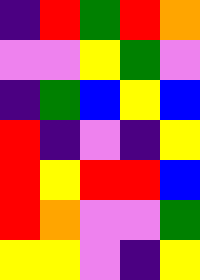[["indigo", "red", "green", "red", "orange"], ["violet", "violet", "yellow", "green", "violet"], ["indigo", "green", "blue", "yellow", "blue"], ["red", "indigo", "violet", "indigo", "yellow"], ["red", "yellow", "red", "red", "blue"], ["red", "orange", "violet", "violet", "green"], ["yellow", "yellow", "violet", "indigo", "yellow"]]